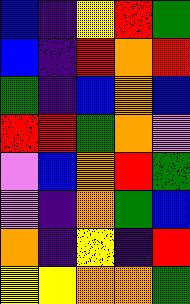[["blue", "indigo", "yellow", "red", "green"], ["blue", "indigo", "red", "orange", "red"], ["green", "indigo", "blue", "orange", "blue"], ["red", "red", "green", "orange", "violet"], ["violet", "blue", "orange", "red", "green"], ["violet", "indigo", "orange", "green", "blue"], ["orange", "indigo", "yellow", "indigo", "red"], ["yellow", "yellow", "orange", "orange", "green"]]